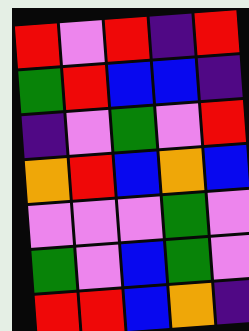[["red", "violet", "red", "indigo", "red"], ["green", "red", "blue", "blue", "indigo"], ["indigo", "violet", "green", "violet", "red"], ["orange", "red", "blue", "orange", "blue"], ["violet", "violet", "violet", "green", "violet"], ["green", "violet", "blue", "green", "violet"], ["red", "red", "blue", "orange", "indigo"]]